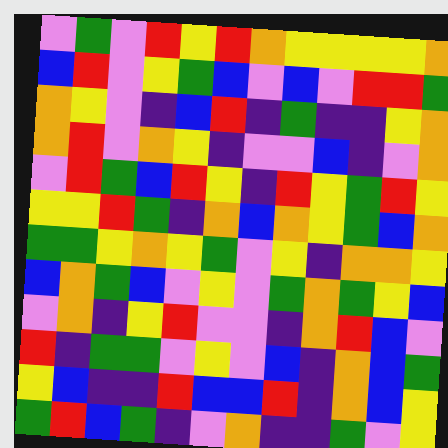[["violet", "green", "violet", "red", "yellow", "red", "orange", "yellow", "yellow", "yellow", "yellow", "orange"], ["blue", "red", "violet", "yellow", "green", "blue", "violet", "blue", "violet", "red", "red", "green"], ["orange", "yellow", "violet", "indigo", "blue", "red", "indigo", "green", "indigo", "indigo", "yellow", "orange"], ["orange", "red", "violet", "orange", "yellow", "indigo", "violet", "violet", "blue", "indigo", "violet", "orange"], ["violet", "red", "green", "blue", "red", "yellow", "indigo", "red", "yellow", "green", "red", "yellow"], ["yellow", "yellow", "red", "green", "indigo", "orange", "blue", "orange", "yellow", "green", "blue", "orange"], ["green", "green", "yellow", "orange", "yellow", "green", "violet", "yellow", "indigo", "orange", "orange", "yellow"], ["blue", "orange", "green", "blue", "violet", "yellow", "violet", "green", "orange", "green", "yellow", "blue"], ["violet", "orange", "indigo", "yellow", "red", "violet", "violet", "indigo", "orange", "red", "blue", "violet"], ["red", "indigo", "green", "green", "violet", "yellow", "violet", "blue", "indigo", "orange", "blue", "green"], ["yellow", "blue", "indigo", "indigo", "red", "blue", "blue", "red", "indigo", "orange", "blue", "yellow"], ["green", "red", "blue", "green", "indigo", "violet", "orange", "indigo", "indigo", "green", "violet", "yellow"]]